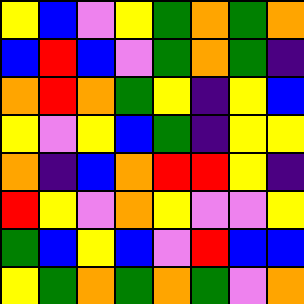[["yellow", "blue", "violet", "yellow", "green", "orange", "green", "orange"], ["blue", "red", "blue", "violet", "green", "orange", "green", "indigo"], ["orange", "red", "orange", "green", "yellow", "indigo", "yellow", "blue"], ["yellow", "violet", "yellow", "blue", "green", "indigo", "yellow", "yellow"], ["orange", "indigo", "blue", "orange", "red", "red", "yellow", "indigo"], ["red", "yellow", "violet", "orange", "yellow", "violet", "violet", "yellow"], ["green", "blue", "yellow", "blue", "violet", "red", "blue", "blue"], ["yellow", "green", "orange", "green", "orange", "green", "violet", "orange"]]